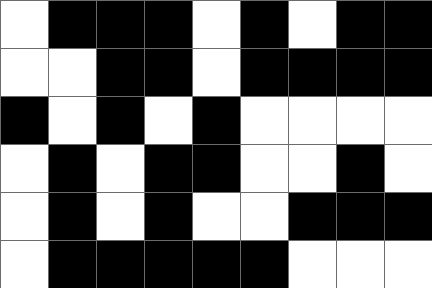[["white", "black", "black", "black", "white", "black", "white", "black", "black"], ["white", "white", "black", "black", "white", "black", "black", "black", "black"], ["black", "white", "black", "white", "black", "white", "white", "white", "white"], ["white", "black", "white", "black", "black", "white", "white", "black", "white"], ["white", "black", "white", "black", "white", "white", "black", "black", "black"], ["white", "black", "black", "black", "black", "black", "white", "white", "white"]]